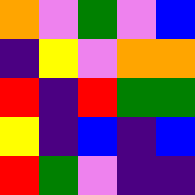[["orange", "violet", "green", "violet", "blue"], ["indigo", "yellow", "violet", "orange", "orange"], ["red", "indigo", "red", "green", "green"], ["yellow", "indigo", "blue", "indigo", "blue"], ["red", "green", "violet", "indigo", "indigo"]]